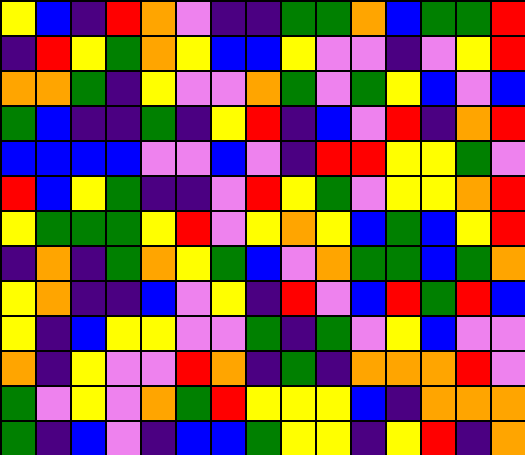[["yellow", "blue", "indigo", "red", "orange", "violet", "indigo", "indigo", "green", "green", "orange", "blue", "green", "green", "red"], ["indigo", "red", "yellow", "green", "orange", "yellow", "blue", "blue", "yellow", "violet", "violet", "indigo", "violet", "yellow", "red"], ["orange", "orange", "green", "indigo", "yellow", "violet", "violet", "orange", "green", "violet", "green", "yellow", "blue", "violet", "blue"], ["green", "blue", "indigo", "indigo", "green", "indigo", "yellow", "red", "indigo", "blue", "violet", "red", "indigo", "orange", "red"], ["blue", "blue", "blue", "blue", "violet", "violet", "blue", "violet", "indigo", "red", "red", "yellow", "yellow", "green", "violet"], ["red", "blue", "yellow", "green", "indigo", "indigo", "violet", "red", "yellow", "green", "violet", "yellow", "yellow", "orange", "red"], ["yellow", "green", "green", "green", "yellow", "red", "violet", "yellow", "orange", "yellow", "blue", "green", "blue", "yellow", "red"], ["indigo", "orange", "indigo", "green", "orange", "yellow", "green", "blue", "violet", "orange", "green", "green", "blue", "green", "orange"], ["yellow", "orange", "indigo", "indigo", "blue", "violet", "yellow", "indigo", "red", "violet", "blue", "red", "green", "red", "blue"], ["yellow", "indigo", "blue", "yellow", "yellow", "violet", "violet", "green", "indigo", "green", "violet", "yellow", "blue", "violet", "violet"], ["orange", "indigo", "yellow", "violet", "violet", "red", "orange", "indigo", "green", "indigo", "orange", "orange", "orange", "red", "violet"], ["green", "violet", "yellow", "violet", "orange", "green", "red", "yellow", "yellow", "yellow", "blue", "indigo", "orange", "orange", "orange"], ["green", "indigo", "blue", "violet", "indigo", "blue", "blue", "green", "yellow", "yellow", "indigo", "yellow", "red", "indigo", "orange"]]